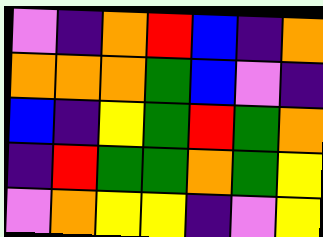[["violet", "indigo", "orange", "red", "blue", "indigo", "orange"], ["orange", "orange", "orange", "green", "blue", "violet", "indigo"], ["blue", "indigo", "yellow", "green", "red", "green", "orange"], ["indigo", "red", "green", "green", "orange", "green", "yellow"], ["violet", "orange", "yellow", "yellow", "indigo", "violet", "yellow"]]